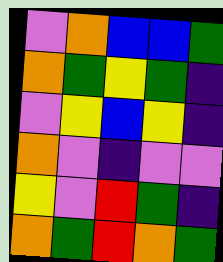[["violet", "orange", "blue", "blue", "green"], ["orange", "green", "yellow", "green", "indigo"], ["violet", "yellow", "blue", "yellow", "indigo"], ["orange", "violet", "indigo", "violet", "violet"], ["yellow", "violet", "red", "green", "indigo"], ["orange", "green", "red", "orange", "green"]]